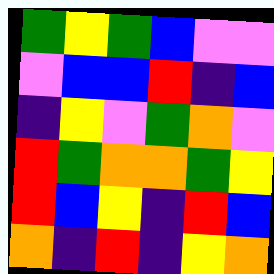[["green", "yellow", "green", "blue", "violet", "violet"], ["violet", "blue", "blue", "red", "indigo", "blue"], ["indigo", "yellow", "violet", "green", "orange", "violet"], ["red", "green", "orange", "orange", "green", "yellow"], ["red", "blue", "yellow", "indigo", "red", "blue"], ["orange", "indigo", "red", "indigo", "yellow", "orange"]]